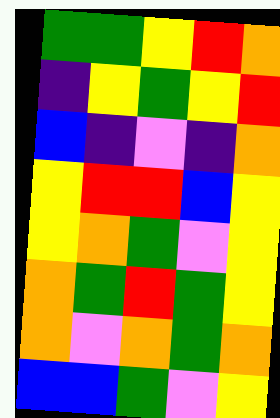[["green", "green", "yellow", "red", "orange"], ["indigo", "yellow", "green", "yellow", "red"], ["blue", "indigo", "violet", "indigo", "orange"], ["yellow", "red", "red", "blue", "yellow"], ["yellow", "orange", "green", "violet", "yellow"], ["orange", "green", "red", "green", "yellow"], ["orange", "violet", "orange", "green", "orange"], ["blue", "blue", "green", "violet", "yellow"]]